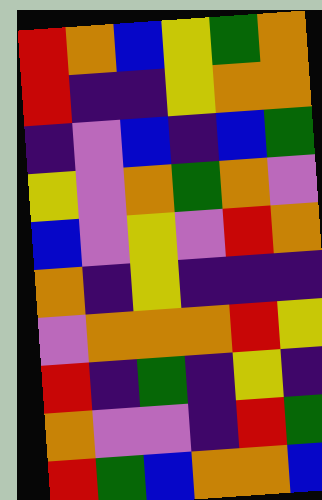[["red", "orange", "blue", "yellow", "green", "orange"], ["red", "indigo", "indigo", "yellow", "orange", "orange"], ["indigo", "violet", "blue", "indigo", "blue", "green"], ["yellow", "violet", "orange", "green", "orange", "violet"], ["blue", "violet", "yellow", "violet", "red", "orange"], ["orange", "indigo", "yellow", "indigo", "indigo", "indigo"], ["violet", "orange", "orange", "orange", "red", "yellow"], ["red", "indigo", "green", "indigo", "yellow", "indigo"], ["orange", "violet", "violet", "indigo", "red", "green"], ["red", "green", "blue", "orange", "orange", "blue"]]